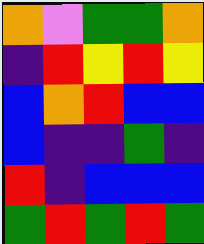[["orange", "violet", "green", "green", "orange"], ["indigo", "red", "yellow", "red", "yellow"], ["blue", "orange", "red", "blue", "blue"], ["blue", "indigo", "indigo", "green", "indigo"], ["red", "indigo", "blue", "blue", "blue"], ["green", "red", "green", "red", "green"]]